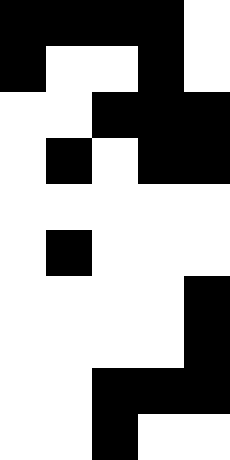[["black", "black", "black", "black", "white"], ["black", "white", "white", "black", "white"], ["white", "white", "black", "black", "black"], ["white", "black", "white", "black", "black"], ["white", "white", "white", "white", "white"], ["white", "black", "white", "white", "white"], ["white", "white", "white", "white", "black"], ["white", "white", "white", "white", "black"], ["white", "white", "black", "black", "black"], ["white", "white", "black", "white", "white"]]